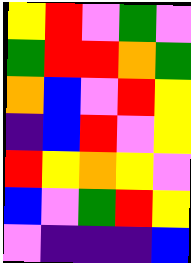[["yellow", "red", "violet", "green", "violet"], ["green", "red", "red", "orange", "green"], ["orange", "blue", "violet", "red", "yellow"], ["indigo", "blue", "red", "violet", "yellow"], ["red", "yellow", "orange", "yellow", "violet"], ["blue", "violet", "green", "red", "yellow"], ["violet", "indigo", "indigo", "indigo", "blue"]]